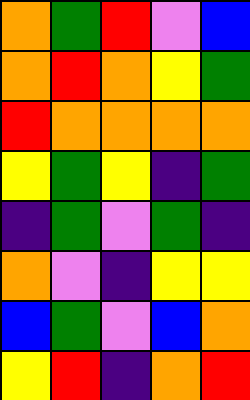[["orange", "green", "red", "violet", "blue"], ["orange", "red", "orange", "yellow", "green"], ["red", "orange", "orange", "orange", "orange"], ["yellow", "green", "yellow", "indigo", "green"], ["indigo", "green", "violet", "green", "indigo"], ["orange", "violet", "indigo", "yellow", "yellow"], ["blue", "green", "violet", "blue", "orange"], ["yellow", "red", "indigo", "orange", "red"]]